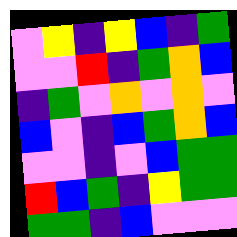[["violet", "yellow", "indigo", "yellow", "blue", "indigo", "green"], ["violet", "violet", "red", "indigo", "green", "orange", "blue"], ["indigo", "green", "violet", "orange", "violet", "orange", "violet"], ["blue", "violet", "indigo", "blue", "green", "orange", "blue"], ["violet", "violet", "indigo", "violet", "blue", "green", "green"], ["red", "blue", "green", "indigo", "yellow", "green", "green"], ["green", "green", "indigo", "blue", "violet", "violet", "violet"]]